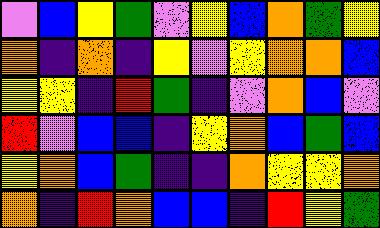[["violet", "blue", "yellow", "green", "violet", "yellow", "blue", "orange", "green", "yellow"], ["orange", "indigo", "orange", "indigo", "yellow", "violet", "yellow", "orange", "orange", "blue"], ["yellow", "yellow", "indigo", "red", "green", "indigo", "violet", "orange", "blue", "violet"], ["red", "violet", "blue", "blue", "indigo", "yellow", "orange", "blue", "green", "blue"], ["yellow", "orange", "blue", "green", "indigo", "indigo", "orange", "yellow", "yellow", "orange"], ["orange", "indigo", "red", "orange", "blue", "blue", "indigo", "red", "yellow", "green"]]